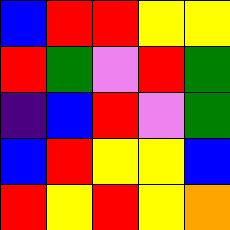[["blue", "red", "red", "yellow", "yellow"], ["red", "green", "violet", "red", "green"], ["indigo", "blue", "red", "violet", "green"], ["blue", "red", "yellow", "yellow", "blue"], ["red", "yellow", "red", "yellow", "orange"]]